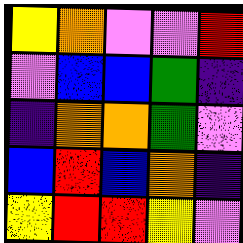[["yellow", "orange", "violet", "violet", "red"], ["violet", "blue", "blue", "green", "indigo"], ["indigo", "orange", "orange", "green", "violet"], ["blue", "red", "blue", "orange", "indigo"], ["yellow", "red", "red", "yellow", "violet"]]